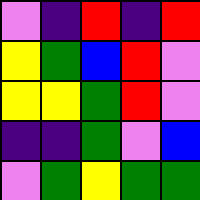[["violet", "indigo", "red", "indigo", "red"], ["yellow", "green", "blue", "red", "violet"], ["yellow", "yellow", "green", "red", "violet"], ["indigo", "indigo", "green", "violet", "blue"], ["violet", "green", "yellow", "green", "green"]]